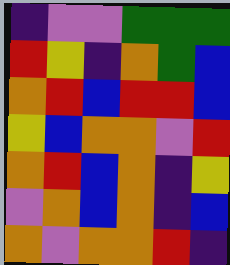[["indigo", "violet", "violet", "green", "green", "green"], ["red", "yellow", "indigo", "orange", "green", "blue"], ["orange", "red", "blue", "red", "red", "blue"], ["yellow", "blue", "orange", "orange", "violet", "red"], ["orange", "red", "blue", "orange", "indigo", "yellow"], ["violet", "orange", "blue", "orange", "indigo", "blue"], ["orange", "violet", "orange", "orange", "red", "indigo"]]